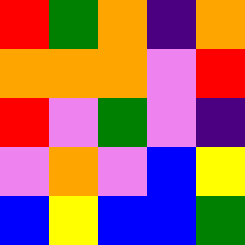[["red", "green", "orange", "indigo", "orange"], ["orange", "orange", "orange", "violet", "red"], ["red", "violet", "green", "violet", "indigo"], ["violet", "orange", "violet", "blue", "yellow"], ["blue", "yellow", "blue", "blue", "green"]]